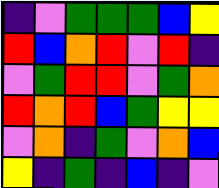[["indigo", "violet", "green", "green", "green", "blue", "yellow"], ["red", "blue", "orange", "red", "violet", "red", "indigo"], ["violet", "green", "red", "red", "violet", "green", "orange"], ["red", "orange", "red", "blue", "green", "yellow", "yellow"], ["violet", "orange", "indigo", "green", "violet", "orange", "blue"], ["yellow", "indigo", "green", "indigo", "blue", "indigo", "violet"]]